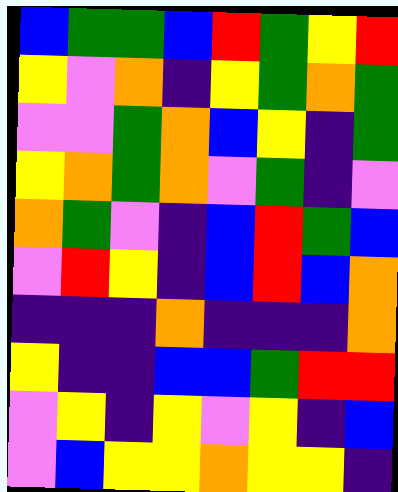[["blue", "green", "green", "blue", "red", "green", "yellow", "red"], ["yellow", "violet", "orange", "indigo", "yellow", "green", "orange", "green"], ["violet", "violet", "green", "orange", "blue", "yellow", "indigo", "green"], ["yellow", "orange", "green", "orange", "violet", "green", "indigo", "violet"], ["orange", "green", "violet", "indigo", "blue", "red", "green", "blue"], ["violet", "red", "yellow", "indigo", "blue", "red", "blue", "orange"], ["indigo", "indigo", "indigo", "orange", "indigo", "indigo", "indigo", "orange"], ["yellow", "indigo", "indigo", "blue", "blue", "green", "red", "red"], ["violet", "yellow", "indigo", "yellow", "violet", "yellow", "indigo", "blue"], ["violet", "blue", "yellow", "yellow", "orange", "yellow", "yellow", "indigo"]]